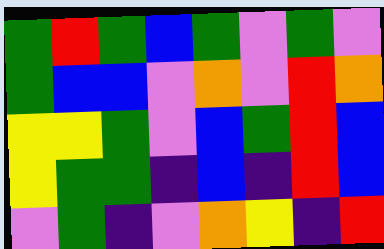[["green", "red", "green", "blue", "green", "violet", "green", "violet"], ["green", "blue", "blue", "violet", "orange", "violet", "red", "orange"], ["yellow", "yellow", "green", "violet", "blue", "green", "red", "blue"], ["yellow", "green", "green", "indigo", "blue", "indigo", "red", "blue"], ["violet", "green", "indigo", "violet", "orange", "yellow", "indigo", "red"]]